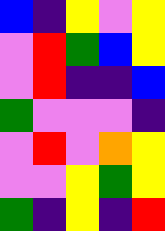[["blue", "indigo", "yellow", "violet", "yellow"], ["violet", "red", "green", "blue", "yellow"], ["violet", "red", "indigo", "indigo", "blue"], ["green", "violet", "violet", "violet", "indigo"], ["violet", "red", "violet", "orange", "yellow"], ["violet", "violet", "yellow", "green", "yellow"], ["green", "indigo", "yellow", "indigo", "red"]]